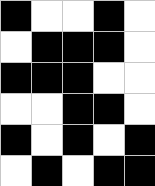[["black", "white", "white", "black", "white"], ["white", "black", "black", "black", "white"], ["black", "black", "black", "white", "white"], ["white", "white", "black", "black", "white"], ["black", "white", "black", "white", "black"], ["white", "black", "white", "black", "black"]]